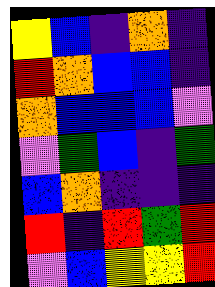[["yellow", "blue", "indigo", "orange", "indigo"], ["red", "orange", "blue", "blue", "indigo"], ["orange", "blue", "blue", "blue", "violet"], ["violet", "green", "blue", "indigo", "green"], ["blue", "orange", "indigo", "indigo", "indigo"], ["red", "indigo", "red", "green", "red"], ["violet", "blue", "yellow", "yellow", "red"]]